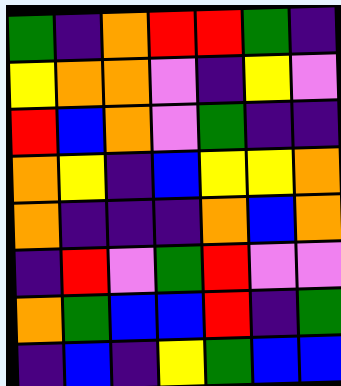[["green", "indigo", "orange", "red", "red", "green", "indigo"], ["yellow", "orange", "orange", "violet", "indigo", "yellow", "violet"], ["red", "blue", "orange", "violet", "green", "indigo", "indigo"], ["orange", "yellow", "indigo", "blue", "yellow", "yellow", "orange"], ["orange", "indigo", "indigo", "indigo", "orange", "blue", "orange"], ["indigo", "red", "violet", "green", "red", "violet", "violet"], ["orange", "green", "blue", "blue", "red", "indigo", "green"], ["indigo", "blue", "indigo", "yellow", "green", "blue", "blue"]]